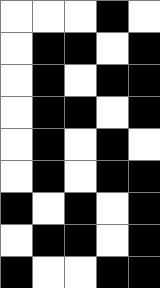[["white", "white", "white", "black", "white"], ["white", "black", "black", "white", "black"], ["white", "black", "white", "black", "black"], ["white", "black", "black", "white", "black"], ["white", "black", "white", "black", "white"], ["white", "black", "white", "black", "black"], ["black", "white", "black", "white", "black"], ["white", "black", "black", "white", "black"], ["black", "white", "white", "black", "black"]]